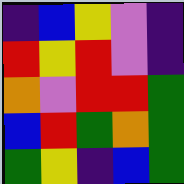[["indigo", "blue", "yellow", "violet", "indigo"], ["red", "yellow", "red", "violet", "indigo"], ["orange", "violet", "red", "red", "green"], ["blue", "red", "green", "orange", "green"], ["green", "yellow", "indigo", "blue", "green"]]